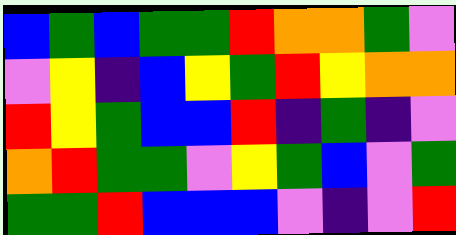[["blue", "green", "blue", "green", "green", "red", "orange", "orange", "green", "violet"], ["violet", "yellow", "indigo", "blue", "yellow", "green", "red", "yellow", "orange", "orange"], ["red", "yellow", "green", "blue", "blue", "red", "indigo", "green", "indigo", "violet"], ["orange", "red", "green", "green", "violet", "yellow", "green", "blue", "violet", "green"], ["green", "green", "red", "blue", "blue", "blue", "violet", "indigo", "violet", "red"]]